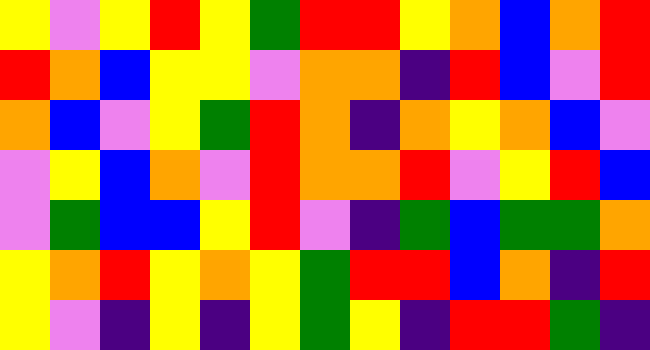[["yellow", "violet", "yellow", "red", "yellow", "green", "red", "red", "yellow", "orange", "blue", "orange", "red"], ["red", "orange", "blue", "yellow", "yellow", "violet", "orange", "orange", "indigo", "red", "blue", "violet", "red"], ["orange", "blue", "violet", "yellow", "green", "red", "orange", "indigo", "orange", "yellow", "orange", "blue", "violet"], ["violet", "yellow", "blue", "orange", "violet", "red", "orange", "orange", "red", "violet", "yellow", "red", "blue"], ["violet", "green", "blue", "blue", "yellow", "red", "violet", "indigo", "green", "blue", "green", "green", "orange"], ["yellow", "orange", "red", "yellow", "orange", "yellow", "green", "red", "red", "blue", "orange", "indigo", "red"], ["yellow", "violet", "indigo", "yellow", "indigo", "yellow", "green", "yellow", "indigo", "red", "red", "green", "indigo"]]